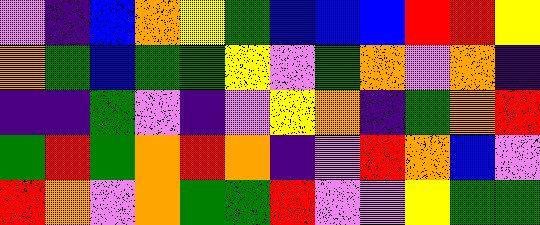[["violet", "indigo", "blue", "orange", "yellow", "green", "blue", "blue", "blue", "red", "red", "yellow"], ["orange", "green", "blue", "green", "green", "yellow", "violet", "green", "orange", "violet", "orange", "indigo"], ["indigo", "indigo", "green", "violet", "indigo", "violet", "yellow", "orange", "indigo", "green", "orange", "red"], ["green", "red", "green", "orange", "red", "orange", "indigo", "violet", "red", "orange", "blue", "violet"], ["red", "orange", "violet", "orange", "green", "green", "red", "violet", "violet", "yellow", "green", "green"]]